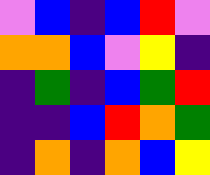[["violet", "blue", "indigo", "blue", "red", "violet"], ["orange", "orange", "blue", "violet", "yellow", "indigo"], ["indigo", "green", "indigo", "blue", "green", "red"], ["indigo", "indigo", "blue", "red", "orange", "green"], ["indigo", "orange", "indigo", "orange", "blue", "yellow"]]